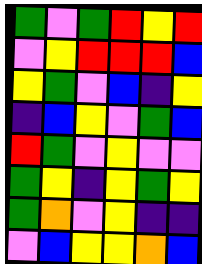[["green", "violet", "green", "red", "yellow", "red"], ["violet", "yellow", "red", "red", "red", "blue"], ["yellow", "green", "violet", "blue", "indigo", "yellow"], ["indigo", "blue", "yellow", "violet", "green", "blue"], ["red", "green", "violet", "yellow", "violet", "violet"], ["green", "yellow", "indigo", "yellow", "green", "yellow"], ["green", "orange", "violet", "yellow", "indigo", "indigo"], ["violet", "blue", "yellow", "yellow", "orange", "blue"]]